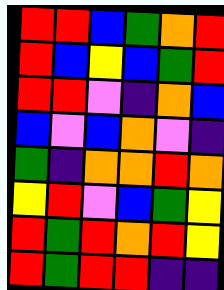[["red", "red", "blue", "green", "orange", "red"], ["red", "blue", "yellow", "blue", "green", "red"], ["red", "red", "violet", "indigo", "orange", "blue"], ["blue", "violet", "blue", "orange", "violet", "indigo"], ["green", "indigo", "orange", "orange", "red", "orange"], ["yellow", "red", "violet", "blue", "green", "yellow"], ["red", "green", "red", "orange", "red", "yellow"], ["red", "green", "red", "red", "indigo", "indigo"]]